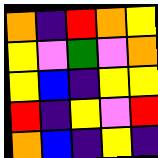[["orange", "indigo", "red", "orange", "yellow"], ["yellow", "violet", "green", "violet", "orange"], ["yellow", "blue", "indigo", "yellow", "yellow"], ["red", "indigo", "yellow", "violet", "red"], ["orange", "blue", "indigo", "yellow", "indigo"]]